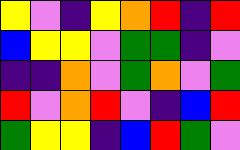[["yellow", "violet", "indigo", "yellow", "orange", "red", "indigo", "red"], ["blue", "yellow", "yellow", "violet", "green", "green", "indigo", "violet"], ["indigo", "indigo", "orange", "violet", "green", "orange", "violet", "green"], ["red", "violet", "orange", "red", "violet", "indigo", "blue", "red"], ["green", "yellow", "yellow", "indigo", "blue", "red", "green", "violet"]]